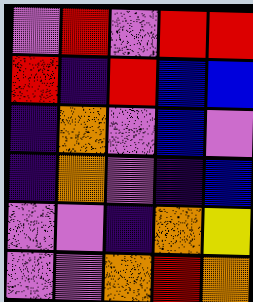[["violet", "red", "violet", "red", "red"], ["red", "indigo", "red", "blue", "blue"], ["indigo", "orange", "violet", "blue", "violet"], ["indigo", "orange", "violet", "indigo", "blue"], ["violet", "violet", "indigo", "orange", "yellow"], ["violet", "violet", "orange", "red", "orange"]]